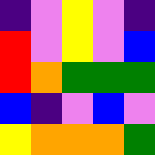[["indigo", "violet", "yellow", "violet", "indigo"], ["red", "violet", "yellow", "violet", "blue"], ["red", "orange", "green", "green", "green"], ["blue", "indigo", "violet", "blue", "violet"], ["yellow", "orange", "orange", "orange", "green"]]